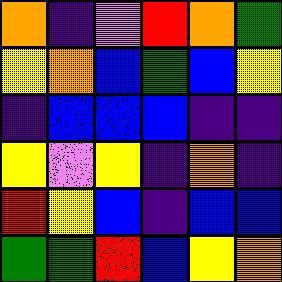[["orange", "indigo", "violet", "red", "orange", "green"], ["yellow", "orange", "blue", "green", "blue", "yellow"], ["indigo", "blue", "blue", "blue", "indigo", "indigo"], ["yellow", "violet", "yellow", "indigo", "orange", "indigo"], ["red", "yellow", "blue", "indigo", "blue", "blue"], ["green", "green", "red", "blue", "yellow", "orange"]]